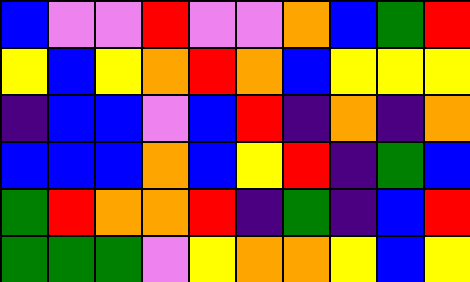[["blue", "violet", "violet", "red", "violet", "violet", "orange", "blue", "green", "red"], ["yellow", "blue", "yellow", "orange", "red", "orange", "blue", "yellow", "yellow", "yellow"], ["indigo", "blue", "blue", "violet", "blue", "red", "indigo", "orange", "indigo", "orange"], ["blue", "blue", "blue", "orange", "blue", "yellow", "red", "indigo", "green", "blue"], ["green", "red", "orange", "orange", "red", "indigo", "green", "indigo", "blue", "red"], ["green", "green", "green", "violet", "yellow", "orange", "orange", "yellow", "blue", "yellow"]]